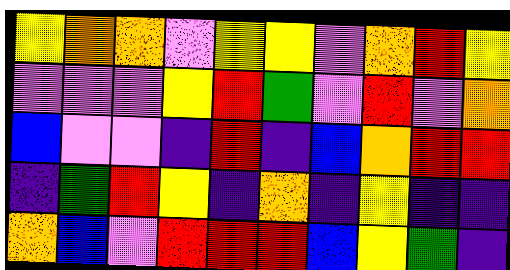[["yellow", "orange", "orange", "violet", "yellow", "yellow", "violet", "orange", "red", "yellow"], ["violet", "violet", "violet", "yellow", "red", "green", "violet", "red", "violet", "orange"], ["blue", "violet", "violet", "indigo", "red", "indigo", "blue", "orange", "red", "red"], ["indigo", "green", "red", "yellow", "indigo", "orange", "indigo", "yellow", "indigo", "indigo"], ["orange", "blue", "violet", "red", "red", "red", "blue", "yellow", "green", "indigo"]]